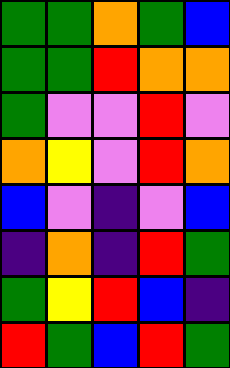[["green", "green", "orange", "green", "blue"], ["green", "green", "red", "orange", "orange"], ["green", "violet", "violet", "red", "violet"], ["orange", "yellow", "violet", "red", "orange"], ["blue", "violet", "indigo", "violet", "blue"], ["indigo", "orange", "indigo", "red", "green"], ["green", "yellow", "red", "blue", "indigo"], ["red", "green", "blue", "red", "green"]]